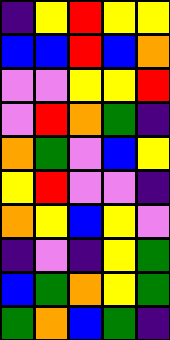[["indigo", "yellow", "red", "yellow", "yellow"], ["blue", "blue", "red", "blue", "orange"], ["violet", "violet", "yellow", "yellow", "red"], ["violet", "red", "orange", "green", "indigo"], ["orange", "green", "violet", "blue", "yellow"], ["yellow", "red", "violet", "violet", "indigo"], ["orange", "yellow", "blue", "yellow", "violet"], ["indigo", "violet", "indigo", "yellow", "green"], ["blue", "green", "orange", "yellow", "green"], ["green", "orange", "blue", "green", "indigo"]]